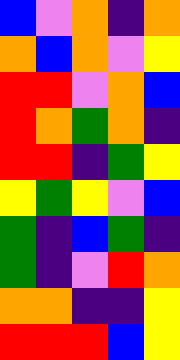[["blue", "violet", "orange", "indigo", "orange"], ["orange", "blue", "orange", "violet", "yellow"], ["red", "red", "violet", "orange", "blue"], ["red", "orange", "green", "orange", "indigo"], ["red", "red", "indigo", "green", "yellow"], ["yellow", "green", "yellow", "violet", "blue"], ["green", "indigo", "blue", "green", "indigo"], ["green", "indigo", "violet", "red", "orange"], ["orange", "orange", "indigo", "indigo", "yellow"], ["red", "red", "red", "blue", "yellow"]]